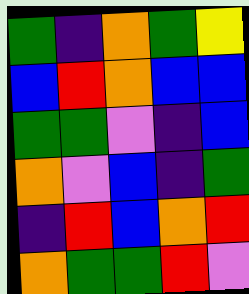[["green", "indigo", "orange", "green", "yellow"], ["blue", "red", "orange", "blue", "blue"], ["green", "green", "violet", "indigo", "blue"], ["orange", "violet", "blue", "indigo", "green"], ["indigo", "red", "blue", "orange", "red"], ["orange", "green", "green", "red", "violet"]]